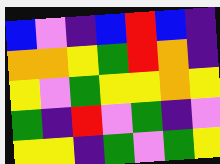[["blue", "violet", "indigo", "blue", "red", "blue", "indigo"], ["orange", "orange", "yellow", "green", "red", "orange", "indigo"], ["yellow", "violet", "green", "yellow", "yellow", "orange", "yellow"], ["green", "indigo", "red", "violet", "green", "indigo", "violet"], ["yellow", "yellow", "indigo", "green", "violet", "green", "yellow"]]